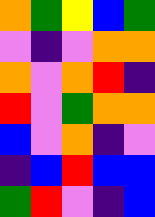[["orange", "green", "yellow", "blue", "green"], ["violet", "indigo", "violet", "orange", "orange"], ["orange", "violet", "orange", "red", "indigo"], ["red", "violet", "green", "orange", "orange"], ["blue", "violet", "orange", "indigo", "violet"], ["indigo", "blue", "red", "blue", "blue"], ["green", "red", "violet", "indigo", "blue"]]